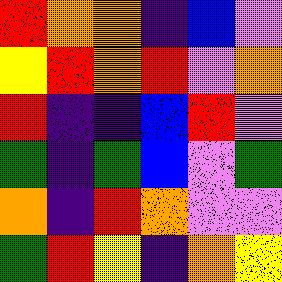[["red", "orange", "orange", "indigo", "blue", "violet"], ["yellow", "red", "orange", "red", "violet", "orange"], ["red", "indigo", "indigo", "blue", "red", "violet"], ["green", "indigo", "green", "blue", "violet", "green"], ["orange", "indigo", "red", "orange", "violet", "violet"], ["green", "red", "yellow", "indigo", "orange", "yellow"]]